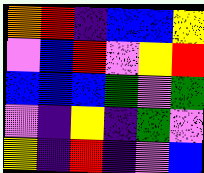[["orange", "red", "indigo", "blue", "blue", "yellow"], ["violet", "blue", "red", "violet", "yellow", "red"], ["blue", "blue", "blue", "green", "violet", "green"], ["violet", "indigo", "yellow", "indigo", "green", "violet"], ["yellow", "indigo", "red", "indigo", "violet", "blue"]]